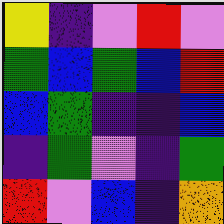[["yellow", "indigo", "violet", "red", "violet"], ["green", "blue", "green", "blue", "red"], ["blue", "green", "indigo", "indigo", "blue"], ["indigo", "green", "violet", "indigo", "green"], ["red", "violet", "blue", "indigo", "orange"]]